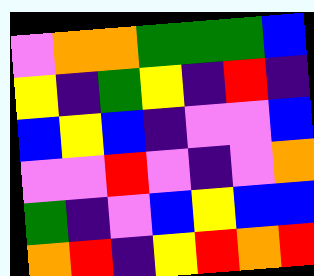[["violet", "orange", "orange", "green", "green", "green", "blue"], ["yellow", "indigo", "green", "yellow", "indigo", "red", "indigo"], ["blue", "yellow", "blue", "indigo", "violet", "violet", "blue"], ["violet", "violet", "red", "violet", "indigo", "violet", "orange"], ["green", "indigo", "violet", "blue", "yellow", "blue", "blue"], ["orange", "red", "indigo", "yellow", "red", "orange", "red"]]